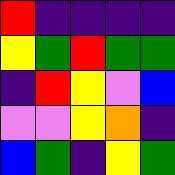[["red", "indigo", "indigo", "indigo", "indigo"], ["yellow", "green", "red", "green", "green"], ["indigo", "red", "yellow", "violet", "blue"], ["violet", "violet", "yellow", "orange", "indigo"], ["blue", "green", "indigo", "yellow", "green"]]